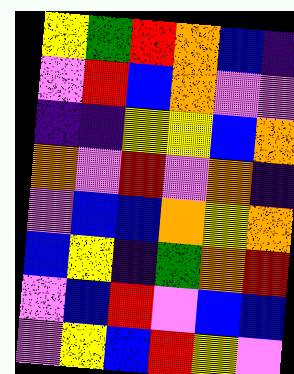[["yellow", "green", "red", "orange", "blue", "indigo"], ["violet", "red", "blue", "orange", "violet", "violet"], ["indigo", "indigo", "yellow", "yellow", "blue", "orange"], ["orange", "violet", "red", "violet", "orange", "indigo"], ["violet", "blue", "blue", "orange", "yellow", "orange"], ["blue", "yellow", "indigo", "green", "orange", "red"], ["violet", "blue", "red", "violet", "blue", "blue"], ["violet", "yellow", "blue", "red", "yellow", "violet"]]